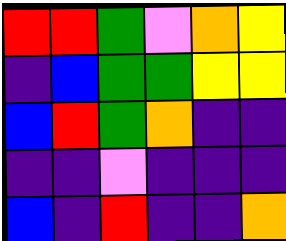[["red", "red", "green", "violet", "orange", "yellow"], ["indigo", "blue", "green", "green", "yellow", "yellow"], ["blue", "red", "green", "orange", "indigo", "indigo"], ["indigo", "indigo", "violet", "indigo", "indigo", "indigo"], ["blue", "indigo", "red", "indigo", "indigo", "orange"]]